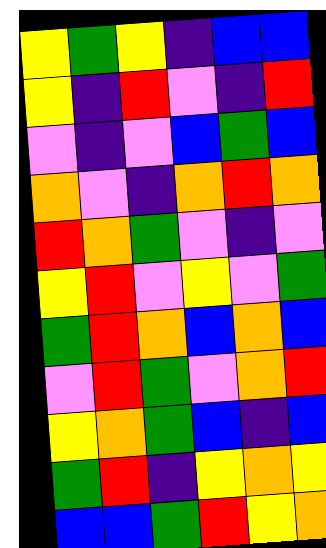[["yellow", "green", "yellow", "indigo", "blue", "blue"], ["yellow", "indigo", "red", "violet", "indigo", "red"], ["violet", "indigo", "violet", "blue", "green", "blue"], ["orange", "violet", "indigo", "orange", "red", "orange"], ["red", "orange", "green", "violet", "indigo", "violet"], ["yellow", "red", "violet", "yellow", "violet", "green"], ["green", "red", "orange", "blue", "orange", "blue"], ["violet", "red", "green", "violet", "orange", "red"], ["yellow", "orange", "green", "blue", "indigo", "blue"], ["green", "red", "indigo", "yellow", "orange", "yellow"], ["blue", "blue", "green", "red", "yellow", "orange"]]